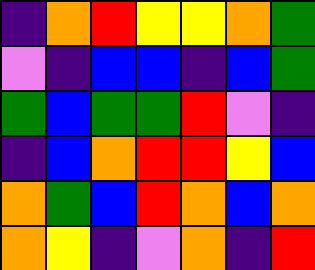[["indigo", "orange", "red", "yellow", "yellow", "orange", "green"], ["violet", "indigo", "blue", "blue", "indigo", "blue", "green"], ["green", "blue", "green", "green", "red", "violet", "indigo"], ["indigo", "blue", "orange", "red", "red", "yellow", "blue"], ["orange", "green", "blue", "red", "orange", "blue", "orange"], ["orange", "yellow", "indigo", "violet", "orange", "indigo", "red"]]